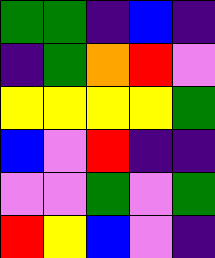[["green", "green", "indigo", "blue", "indigo"], ["indigo", "green", "orange", "red", "violet"], ["yellow", "yellow", "yellow", "yellow", "green"], ["blue", "violet", "red", "indigo", "indigo"], ["violet", "violet", "green", "violet", "green"], ["red", "yellow", "blue", "violet", "indigo"]]